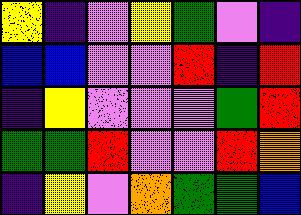[["yellow", "indigo", "violet", "yellow", "green", "violet", "indigo"], ["blue", "blue", "violet", "violet", "red", "indigo", "red"], ["indigo", "yellow", "violet", "violet", "violet", "green", "red"], ["green", "green", "red", "violet", "violet", "red", "orange"], ["indigo", "yellow", "violet", "orange", "green", "green", "blue"]]